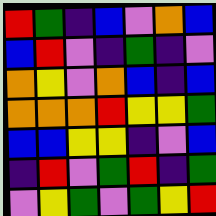[["red", "green", "indigo", "blue", "violet", "orange", "blue"], ["blue", "red", "violet", "indigo", "green", "indigo", "violet"], ["orange", "yellow", "violet", "orange", "blue", "indigo", "blue"], ["orange", "orange", "orange", "red", "yellow", "yellow", "green"], ["blue", "blue", "yellow", "yellow", "indigo", "violet", "blue"], ["indigo", "red", "violet", "green", "red", "indigo", "green"], ["violet", "yellow", "green", "violet", "green", "yellow", "red"]]